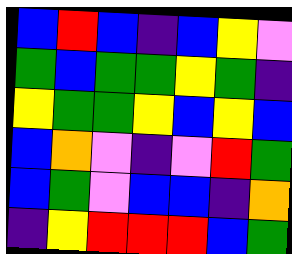[["blue", "red", "blue", "indigo", "blue", "yellow", "violet"], ["green", "blue", "green", "green", "yellow", "green", "indigo"], ["yellow", "green", "green", "yellow", "blue", "yellow", "blue"], ["blue", "orange", "violet", "indigo", "violet", "red", "green"], ["blue", "green", "violet", "blue", "blue", "indigo", "orange"], ["indigo", "yellow", "red", "red", "red", "blue", "green"]]